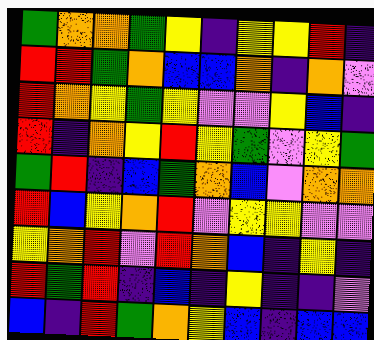[["green", "orange", "orange", "green", "yellow", "indigo", "yellow", "yellow", "red", "indigo"], ["red", "red", "green", "orange", "blue", "blue", "orange", "indigo", "orange", "violet"], ["red", "orange", "yellow", "green", "yellow", "violet", "violet", "yellow", "blue", "indigo"], ["red", "indigo", "orange", "yellow", "red", "yellow", "green", "violet", "yellow", "green"], ["green", "red", "indigo", "blue", "green", "orange", "blue", "violet", "orange", "orange"], ["red", "blue", "yellow", "orange", "red", "violet", "yellow", "yellow", "violet", "violet"], ["yellow", "orange", "red", "violet", "red", "orange", "blue", "indigo", "yellow", "indigo"], ["red", "green", "red", "indigo", "blue", "indigo", "yellow", "indigo", "indigo", "violet"], ["blue", "indigo", "red", "green", "orange", "yellow", "blue", "indigo", "blue", "blue"]]